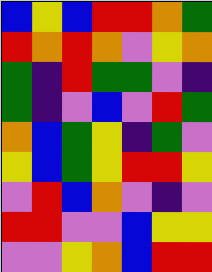[["blue", "yellow", "blue", "red", "red", "orange", "green"], ["red", "orange", "red", "orange", "violet", "yellow", "orange"], ["green", "indigo", "red", "green", "green", "violet", "indigo"], ["green", "indigo", "violet", "blue", "violet", "red", "green"], ["orange", "blue", "green", "yellow", "indigo", "green", "violet"], ["yellow", "blue", "green", "yellow", "red", "red", "yellow"], ["violet", "red", "blue", "orange", "violet", "indigo", "violet"], ["red", "red", "violet", "violet", "blue", "yellow", "yellow"], ["violet", "violet", "yellow", "orange", "blue", "red", "red"]]